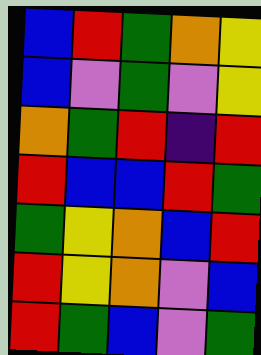[["blue", "red", "green", "orange", "yellow"], ["blue", "violet", "green", "violet", "yellow"], ["orange", "green", "red", "indigo", "red"], ["red", "blue", "blue", "red", "green"], ["green", "yellow", "orange", "blue", "red"], ["red", "yellow", "orange", "violet", "blue"], ["red", "green", "blue", "violet", "green"]]